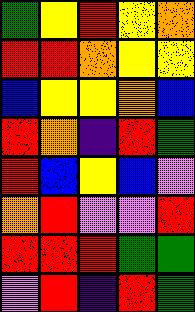[["green", "yellow", "red", "yellow", "orange"], ["red", "red", "orange", "yellow", "yellow"], ["blue", "yellow", "yellow", "orange", "blue"], ["red", "orange", "indigo", "red", "green"], ["red", "blue", "yellow", "blue", "violet"], ["orange", "red", "violet", "violet", "red"], ["red", "red", "red", "green", "green"], ["violet", "red", "indigo", "red", "green"]]